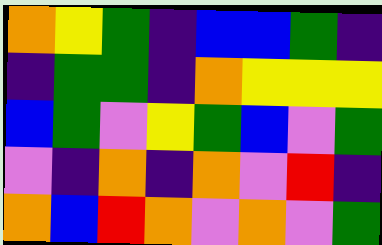[["orange", "yellow", "green", "indigo", "blue", "blue", "green", "indigo"], ["indigo", "green", "green", "indigo", "orange", "yellow", "yellow", "yellow"], ["blue", "green", "violet", "yellow", "green", "blue", "violet", "green"], ["violet", "indigo", "orange", "indigo", "orange", "violet", "red", "indigo"], ["orange", "blue", "red", "orange", "violet", "orange", "violet", "green"]]